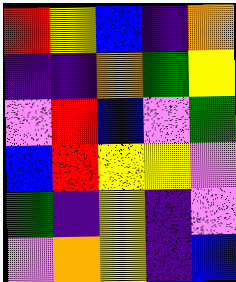[["red", "yellow", "blue", "indigo", "orange"], ["indigo", "indigo", "orange", "green", "yellow"], ["violet", "red", "blue", "violet", "green"], ["blue", "red", "yellow", "yellow", "violet"], ["green", "indigo", "yellow", "indigo", "violet"], ["violet", "orange", "yellow", "indigo", "blue"]]